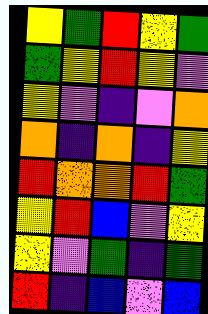[["yellow", "green", "red", "yellow", "green"], ["green", "yellow", "red", "yellow", "violet"], ["yellow", "violet", "indigo", "violet", "orange"], ["orange", "indigo", "orange", "indigo", "yellow"], ["red", "orange", "orange", "red", "green"], ["yellow", "red", "blue", "violet", "yellow"], ["yellow", "violet", "green", "indigo", "green"], ["red", "indigo", "blue", "violet", "blue"]]